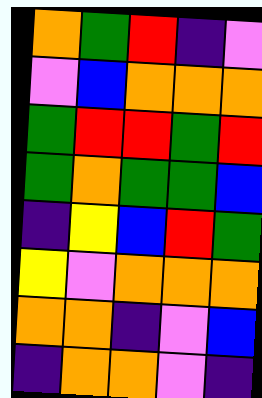[["orange", "green", "red", "indigo", "violet"], ["violet", "blue", "orange", "orange", "orange"], ["green", "red", "red", "green", "red"], ["green", "orange", "green", "green", "blue"], ["indigo", "yellow", "blue", "red", "green"], ["yellow", "violet", "orange", "orange", "orange"], ["orange", "orange", "indigo", "violet", "blue"], ["indigo", "orange", "orange", "violet", "indigo"]]